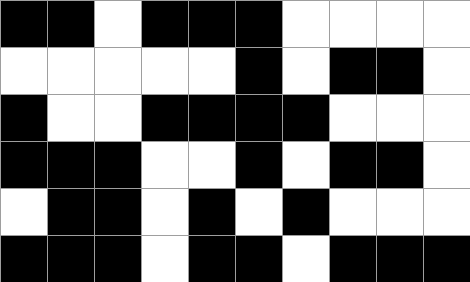[["black", "black", "white", "black", "black", "black", "white", "white", "white", "white"], ["white", "white", "white", "white", "white", "black", "white", "black", "black", "white"], ["black", "white", "white", "black", "black", "black", "black", "white", "white", "white"], ["black", "black", "black", "white", "white", "black", "white", "black", "black", "white"], ["white", "black", "black", "white", "black", "white", "black", "white", "white", "white"], ["black", "black", "black", "white", "black", "black", "white", "black", "black", "black"]]